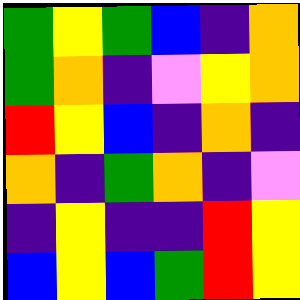[["green", "yellow", "green", "blue", "indigo", "orange"], ["green", "orange", "indigo", "violet", "yellow", "orange"], ["red", "yellow", "blue", "indigo", "orange", "indigo"], ["orange", "indigo", "green", "orange", "indigo", "violet"], ["indigo", "yellow", "indigo", "indigo", "red", "yellow"], ["blue", "yellow", "blue", "green", "red", "yellow"]]